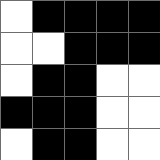[["white", "black", "black", "black", "black"], ["white", "white", "black", "black", "black"], ["white", "black", "black", "white", "white"], ["black", "black", "black", "white", "white"], ["white", "black", "black", "white", "white"]]